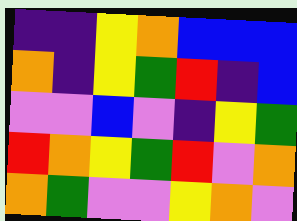[["indigo", "indigo", "yellow", "orange", "blue", "blue", "blue"], ["orange", "indigo", "yellow", "green", "red", "indigo", "blue"], ["violet", "violet", "blue", "violet", "indigo", "yellow", "green"], ["red", "orange", "yellow", "green", "red", "violet", "orange"], ["orange", "green", "violet", "violet", "yellow", "orange", "violet"]]